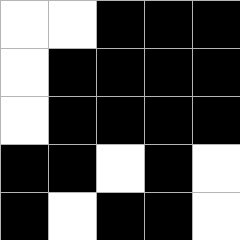[["white", "white", "black", "black", "black"], ["white", "black", "black", "black", "black"], ["white", "black", "black", "black", "black"], ["black", "black", "white", "black", "white"], ["black", "white", "black", "black", "white"]]